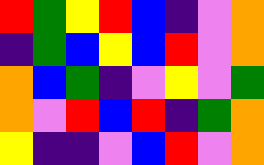[["red", "green", "yellow", "red", "blue", "indigo", "violet", "orange"], ["indigo", "green", "blue", "yellow", "blue", "red", "violet", "orange"], ["orange", "blue", "green", "indigo", "violet", "yellow", "violet", "green"], ["orange", "violet", "red", "blue", "red", "indigo", "green", "orange"], ["yellow", "indigo", "indigo", "violet", "blue", "red", "violet", "orange"]]